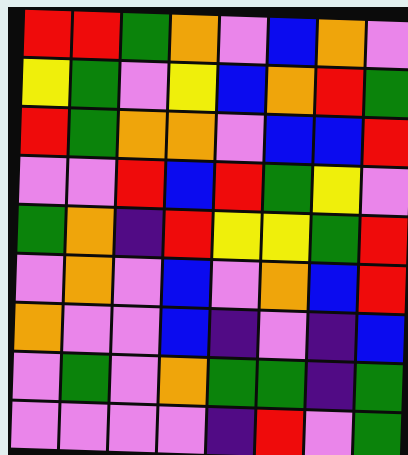[["red", "red", "green", "orange", "violet", "blue", "orange", "violet"], ["yellow", "green", "violet", "yellow", "blue", "orange", "red", "green"], ["red", "green", "orange", "orange", "violet", "blue", "blue", "red"], ["violet", "violet", "red", "blue", "red", "green", "yellow", "violet"], ["green", "orange", "indigo", "red", "yellow", "yellow", "green", "red"], ["violet", "orange", "violet", "blue", "violet", "orange", "blue", "red"], ["orange", "violet", "violet", "blue", "indigo", "violet", "indigo", "blue"], ["violet", "green", "violet", "orange", "green", "green", "indigo", "green"], ["violet", "violet", "violet", "violet", "indigo", "red", "violet", "green"]]